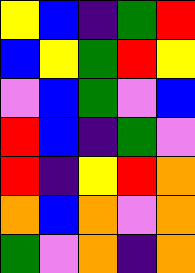[["yellow", "blue", "indigo", "green", "red"], ["blue", "yellow", "green", "red", "yellow"], ["violet", "blue", "green", "violet", "blue"], ["red", "blue", "indigo", "green", "violet"], ["red", "indigo", "yellow", "red", "orange"], ["orange", "blue", "orange", "violet", "orange"], ["green", "violet", "orange", "indigo", "orange"]]